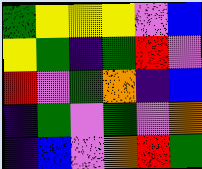[["green", "yellow", "yellow", "yellow", "violet", "blue"], ["yellow", "green", "indigo", "green", "red", "violet"], ["red", "violet", "green", "orange", "indigo", "blue"], ["indigo", "green", "violet", "green", "violet", "orange"], ["indigo", "blue", "violet", "orange", "red", "green"]]